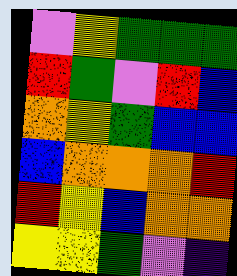[["violet", "yellow", "green", "green", "green"], ["red", "green", "violet", "red", "blue"], ["orange", "yellow", "green", "blue", "blue"], ["blue", "orange", "orange", "orange", "red"], ["red", "yellow", "blue", "orange", "orange"], ["yellow", "yellow", "green", "violet", "indigo"]]